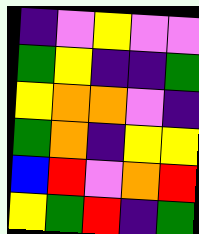[["indigo", "violet", "yellow", "violet", "violet"], ["green", "yellow", "indigo", "indigo", "green"], ["yellow", "orange", "orange", "violet", "indigo"], ["green", "orange", "indigo", "yellow", "yellow"], ["blue", "red", "violet", "orange", "red"], ["yellow", "green", "red", "indigo", "green"]]